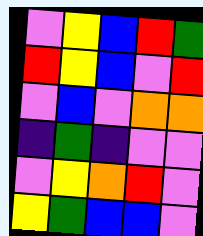[["violet", "yellow", "blue", "red", "green"], ["red", "yellow", "blue", "violet", "red"], ["violet", "blue", "violet", "orange", "orange"], ["indigo", "green", "indigo", "violet", "violet"], ["violet", "yellow", "orange", "red", "violet"], ["yellow", "green", "blue", "blue", "violet"]]